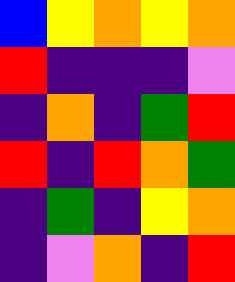[["blue", "yellow", "orange", "yellow", "orange"], ["red", "indigo", "indigo", "indigo", "violet"], ["indigo", "orange", "indigo", "green", "red"], ["red", "indigo", "red", "orange", "green"], ["indigo", "green", "indigo", "yellow", "orange"], ["indigo", "violet", "orange", "indigo", "red"]]